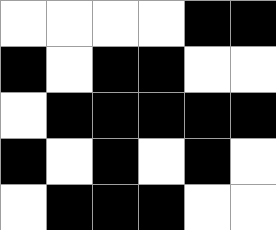[["white", "white", "white", "white", "black", "black"], ["black", "white", "black", "black", "white", "white"], ["white", "black", "black", "black", "black", "black"], ["black", "white", "black", "white", "black", "white"], ["white", "black", "black", "black", "white", "white"]]